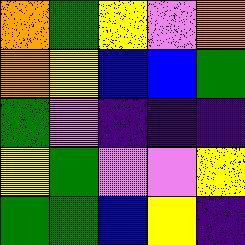[["orange", "green", "yellow", "violet", "orange"], ["orange", "yellow", "blue", "blue", "green"], ["green", "violet", "indigo", "indigo", "indigo"], ["yellow", "green", "violet", "violet", "yellow"], ["green", "green", "blue", "yellow", "indigo"]]